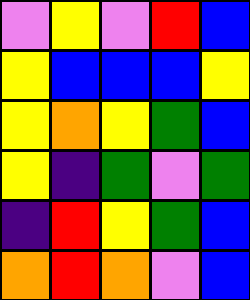[["violet", "yellow", "violet", "red", "blue"], ["yellow", "blue", "blue", "blue", "yellow"], ["yellow", "orange", "yellow", "green", "blue"], ["yellow", "indigo", "green", "violet", "green"], ["indigo", "red", "yellow", "green", "blue"], ["orange", "red", "orange", "violet", "blue"]]